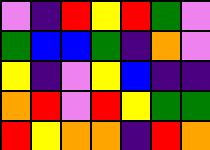[["violet", "indigo", "red", "yellow", "red", "green", "violet"], ["green", "blue", "blue", "green", "indigo", "orange", "violet"], ["yellow", "indigo", "violet", "yellow", "blue", "indigo", "indigo"], ["orange", "red", "violet", "red", "yellow", "green", "green"], ["red", "yellow", "orange", "orange", "indigo", "red", "orange"]]